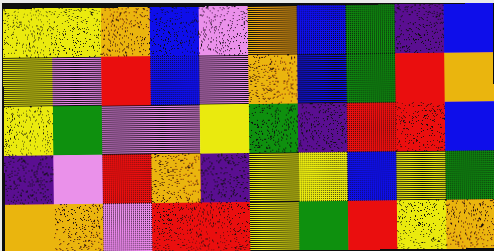[["yellow", "yellow", "orange", "blue", "violet", "orange", "blue", "green", "indigo", "blue"], ["yellow", "violet", "red", "blue", "violet", "orange", "blue", "green", "red", "orange"], ["yellow", "green", "violet", "violet", "yellow", "green", "indigo", "red", "red", "blue"], ["indigo", "violet", "red", "orange", "indigo", "yellow", "yellow", "blue", "yellow", "green"], ["orange", "orange", "violet", "red", "red", "yellow", "green", "red", "yellow", "orange"]]